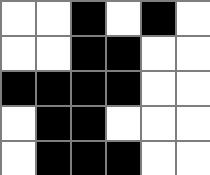[["white", "white", "black", "white", "black", "white"], ["white", "white", "black", "black", "white", "white"], ["black", "black", "black", "black", "white", "white"], ["white", "black", "black", "white", "white", "white"], ["white", "black", "black", "black", "white", "white"]]